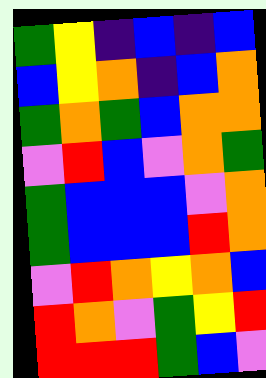[["green", "yellow", "indigo", "blue", "indigo", "blue"], ["blue", "yellow", "orange", "indigo", "blue", "orange"], ["green", "orange", "green", "blue", "orange", "orange"], ["violet", "red", "blue", "violet", "orange", "green"], ["green", "blue", "blue", "blue", "violet", "orange"], ["green", "blue", "blue", "blue", "red", "orange"], ["violet", "red", "orange", "yellow", "orange", "blue"], ["red", "orange", "violet", "green", "yellow", "red"], ["red", "red", "red", "green", "blue", "violet"]]